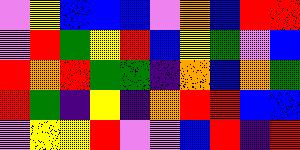[["violet", "yellow", "blue", "blue", "blue", "violet", "orange", "blue", "red", "red"], ["violet", "red", "green", "yellow", "red", "blue", "yellow", "green", "violet", "blue"], ["red", "orange", "red", "green", "green", "indigo", "orange", "blue", "orange", "green"], ["red", "green", "indigo", "yellow", "indigo", "orange", "red", "red", "blue", "blue"], ["violet", "yellow", "yellow", "red", "violet", "violet", "blue", "red", "indigo", "red"]]